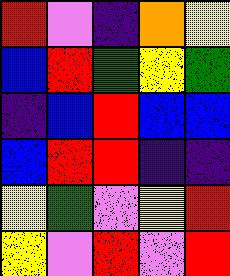[["red", "violet", "indigo", "orange", "yellow"], ["blue", "red", "green", "yellow", "green"], ["indigo", "blue", "red", "blue", "blue"], ["blue", "red", "red", "indigo", "indigo"], ["yellow", "green", "violet", "yellow", "red"], ["yellow", "violet", "red", "violet", "red"]]